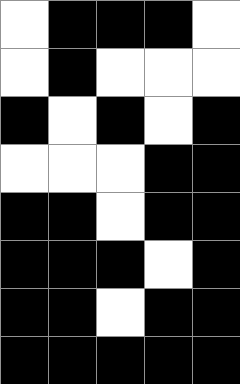[["white", "black", "black", "black", "white"], ["white", "black", "white", "white", "white"], ["black", "white", "black", "white", "black"], ["white", "white", "white", "black", "black"], ["black", "black", "white", "black", "black"], ["black", "black", "black", "white", "black"], ["black", "black", "white", "black", "black"], ["black", "black", "black", "black", "black"]]